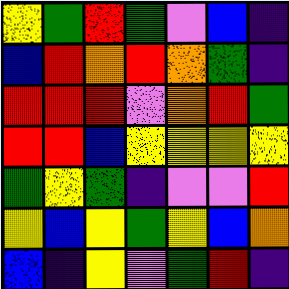[["yellow", "green", "red", "green", "violet", "blue", "indigo"], ["blue", "red", "orange", "red", "orange", "green", "indigo"], ["red", "red", "red", "violet", "orange", "red", "green"], ["red", "red", "blue", "yellow", "yellow", "yellow", "yellow"], ["green", "yellow", "green", "indigo", "violet", "violet", "red"], ["yellow", "blue", "yellow", "green", "yellow", "blue", "orange"], ["blue", "indigo", "yellow", "violet", "green", "red", "indigo"]]